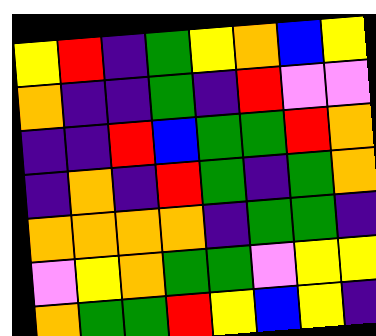[["yellow", "red", "indigo", "green", "yellow", "orange", "blue", "yellow"], ["orange", "indigo", "indigo", "green", "indigo", "red", "violet", "violet"], ["indigo", "indigo", "red", "blue", "green", "green", "red", "orange"], ["indigo", "orange", "indigo", "red", "green", "indigo", "green", "orange"], ["orange", "orange", "orange", "orange", "indigo", "green", "green", "indigo"], ["violet", "yellow", "orange", "green", "green", "violet", "yellow", "yellow"], ["orange", "green", "green", "red", "yellow", "blue", "yellow", "indigo"]]